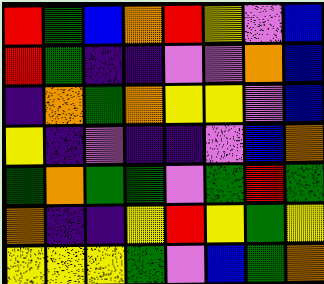[["red", "green", "blue", "orange", "red", "yellow", "violet", "blue"], ["red", "green", "indigo", "indigo", "violet", "violet", "orange", "blue"], ["indigo", "orange", "green", "orange", "yellow", "yellow", "violet", "blue"], ["yellow", "indigo", "violet", "indigo", "indigo", "violet", "blue", "orange"], ["green", "orange", "green", "green", "violet", "green", "red", "green"], ["orange", "indigo", "indigo", "yellow", "red", "yellow", "green", "yellow"], ["yellow", "yellow", "yellow", "green", "violet", "blue", "green", "orange"]]